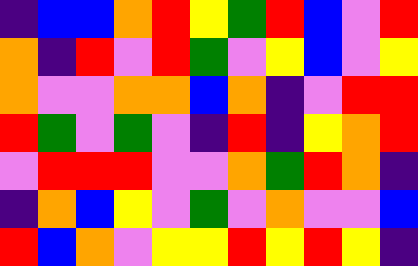[["indigo", "blue", "blue", "orange", "red", "yellow", "green", "red", "blue", "violet", "red"], ["orange", "indigo", "red", "violet", "red", "green", "violet", "yellow", "blue", "violet", "yellow"], ["orange", "violet", "violet", "orange", "orange", "blue", "orange", "indigo", "violet", "red", "red"], ["red", "green", "violet", "green", "violet", "indigo", "red", "indigo", "yellow", "orange", "red"], ["violet", "red", "red", "red", "violet", "violet", "orange", "green", "red", "orange", "indigo"], ["indigo", "orange", "blue", "yellow", "violet", "green", "violet", "orange", "violet", "violet", "blue"], ["red", "blue", "orange", "violet", "yellow", "yellow", "red", "yellow", "red", "yellow", "indigo"]]